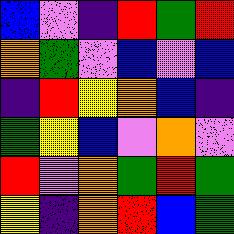[["blue", "violet", "indigo", "red", "green", "red"], ["orange", "green", "violet", "blue", "violet", "blue"], ["indigo", "red", "yellow", "orange", "blue", "indigo"], ["green", "yellow", "blue", "violet", "orange", "violet"], ["red", "violet", "orange", "green", "red", "green"], ["yellow", "indigo", "orange", "red", "blue", "green"]]